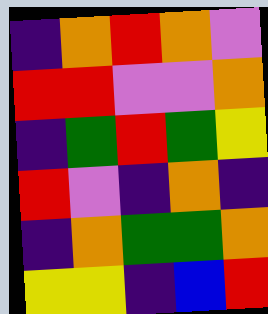[["indigo", "orange", "red", "orange", "violet"], ["red", "red", "violet", "violet", "orange"], ["indigo", "green", "red", "green", "yellow"], ["red", "violet", "indigo", "orange", "indigo"], ["indigo", "orange", "green", "green", "orange"], ["yellow", "yellow", "indigo", "blue", "red"]]